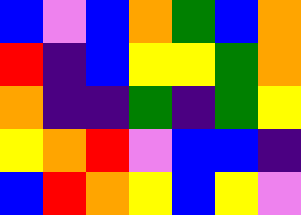[["blue", "violet", "blue", "orange", "green", "blue", "orange"], ["red", "indigo", "blue", "yellow", "yellow", "green", "orange"], ["orange", "indigo", "indigo", "green", "indigo", "green", "yellow"], ["yellow", "orange", "red", "violet", "blue", "blue", "indigo"], ["blue", "red", "orange", "yellow", "blue", "yellow", "violet"]]